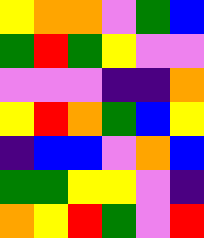[["yellow", "orange", "orange", "violet", "green", "blue"], ["green", "red", "green", "yellow", "violet", "violet"], ["violet", "violet", "violet", "indigo", "indigo", "orange"], ["yellow", "red", "orange", "green", "blue", "yellow"], ["indigo", "blue", "blue", "violet", "orange", "blue"], ["green", "green", "yellow", "yellow", "violet", "indigo"], ["orange", "yellow", "red", "green", "violet", "red"]]